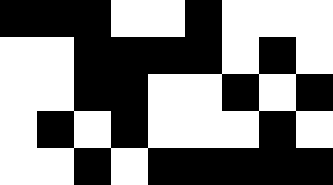[["black", "black", "black", "white", "white", "black", "white", "white", "white"], ["white", "white", "black", "black", "black", "black", "white", "black", "white"], ["white", "white", "black", "black", "white", "white", "black", "white", "black"], ["white", "black", "white", "black", "white", "white", "white", "black", "white"], ["white", "white", "black", "white", "black", "black", "black", "black", "black"]]